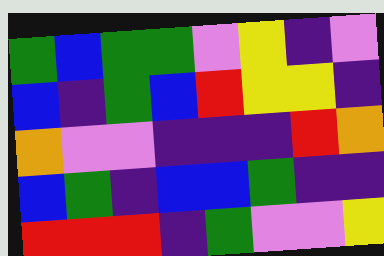[["green", "blue", "green", "green", "violet", "yellow", "indigo", "violet"], ["blue", "indigo", "green", "blue", "red", "yellow", "yellow", "indigo"], ["orange", "violet", "violet", "indigo", "indigo", "indigo", "red", "orange"], ["blue", "green", "indigo", "blue", "blue", "green", "indigo", "indigo"], ["red", "red", "red", "indigo", "green", "violet", "violet", "yellow"]]